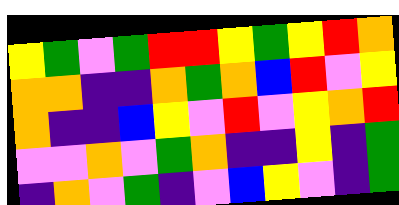[["yellow", "green", "violet", "green", "red", "red", "yellow", "green", "yellow", "red", "orange"], ["orange", "orange", "indigo", "indigo", "orange", "green", "orange", "blue", "red", "violet", "yellow"], ["orange", "indigo", "indigo", "blue", "yellow", "violet", "red", "violet", "yellow", "orange", "red"], ["violet", "violet", "orange", "violet", "green", "orange", "indigo", "indigo", "yellow", "indigo", "green"], ["indigo", "orange", "violet", "green", "indigo", "violet", "blue", "yellow", "violet", "indigo", "green"]]